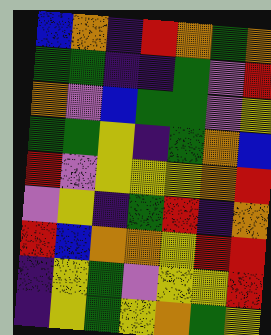[["blue", "orange", "indigo", "red", "orange", "green", "orange"], ["green", "green", "indigo", "indigo", "green", "violet", "red"], ["orange", "violet", "blue", "green", "green", "violet", "yellow"], ["green", "green", "yellow", "indigo", "green", "orange", "blue"], ["red", "violet", "yellow", "yellow", "yellow", "orange", "red"], ["violet", "yellow", "indigo", "green", "red", "indigo", "orange"], ["red", "blue", "orange", "orange", "yellow", "red", "red"], ["indigo", "yellow", "green", "violet", "yellow", "yellow", "red"], ["indigo", "yellow", "green", "yellow", "orange", "green", "yellow"]]